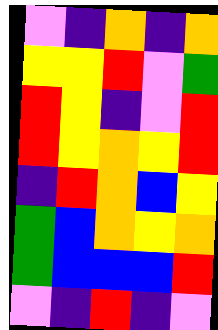[["violet", "indigo", "orange", "indigo", "orange"], ["yellow", "yellow", "red", "violet", "green"], ["red", "yellow", "indigo", "violet", "red"], ["red", "yellow", "orange", "yellow", "red"], ["indigo", "red", "orange", "blue", "yellow"], ["green", "blue", "orange", "yellow", "orange"], ["green", "blue", "blue", "blue", "red"], ["violet", "indigo", "red", "indigo", "violet"]]